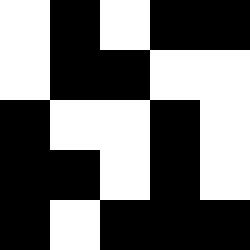[["white", "black", "white", "black", "black"], ["white", "black", "black", "white", "white"], ["black", "white", "white", "black", "white"], ["black", "black", "white", "black", "white"], ["black", "white", "black", "black", "black"]]